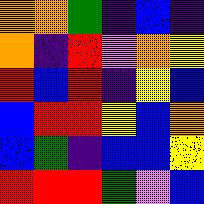[["orange", "orange", "green", "indigo", "blue", "indigo"], ["orange", "indigo", "red", "violet", "orange", "yellow"], ["red", "blue", "red", "indigo", "yellow", "blue"], ["blue", "red", "red", "yellow", "blue", "orange"], ["blue", "green", "indigo", "blue", "blue", "yellow"], ["red", "red", "red", "green", "violet", "blue"]]